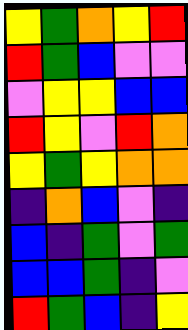[["yellow", "green", "orange", "yellow", "red"], ["red", "green", "blue", "violet", "violet"], ["violet", "yellow", "yellow", "blue", "blue"], ["red", "yellow", "violet", "red", "orange"], ["yellow", "green", "yellow", "orange", "orange"], ["indigo", "orange", "blue", "violet", "indigo"], ["blue", "indigo", "green", "violet", "green"], ["blue", "blue", "green", "indigo", "violet"], ["red", "green", "blue", "indigo", "yellow"]]